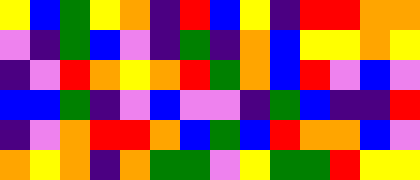[["yellow", "blue", "green", "yellow", "orange", "indigo", "red", "blue", "yellow", "indigo", "red", "red", "orange", "orange"], ["violet", "indigo", "green", "blue", "violet", "indigo", "green", "indigo", "orange", "blue", "yellow", "yellow", "orange", "yellow"], ["indigo", "violet", "red", "orange", "yellow", "orange", "red", "green", "orange", "blue", "red", "violet", "blue", "violet"], ["blue", "blue", "green", "indigo", "violet", "blue", "violet", "violet", "indigo", "green", "blue", "indigo", "indigo", "red"], ["indigo", "violet", "orange", "red", "red", "orange", "blue", "green", "blue", "red", "orange", "orange", "blue", "violet"], ["orange", "yellow", "orange", "indigo", "orange", "green", "green", "violet", "yellow", "green", "green", "red", "yellow", "yellow"]]